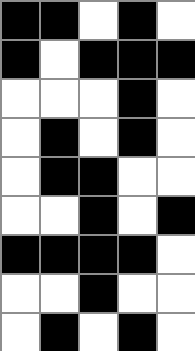[["black", "black", "white", "black", "white"], ["black", "white", "black", "black", "black"], ["white", "white", "white", "black", "white"], ["white", "black", "white", "black", "white"], ["white", "black", "black", "white", "white"], ["white", "white", "black", "white", "black"], ["black", "black", "black", "black", "white"], ["white", "white", "black", "white", "white"], ["white", "black", "white", "black", "white"]]